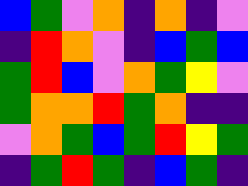[["blue", "green", "violet", "orange", "indigo", "orange", "indigo", "violet"], ["indigo", "red", "orange", "violet", "indigo", "blue", "green", "blue"], ["green", "red", "blue", "violet", "orange", "green", "yellow", "violet"], ["green", "orange", "orange", "red", "green", "orange", "indigo", "indigo"], ["violet", "orange", "green", "blue", "green", "red", "yellow", "green"], ["indigo", "green", "red", "green", "indigo", "blue", "green", "indigo"]]